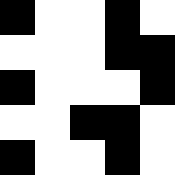[["black", "white", "white", "black", "white"], ["white", "white", "white", "black", "black"], ["black", "white", "white", "white", "black"], ["white", "white", "black", "black", "white"], ["black", "white", "white", "black", "white"]]